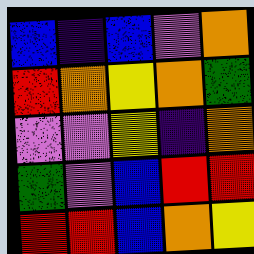[["blue", "indigo", "blue", "violet", "orange"], ["red", "orange", "yellow", "orange", "green"], ["violet", "violet", "yellow", "indigo", "orange"], ["green", "violet", "blue", "red", "red"], ["red", "red", "blue", "orange", "yellow"]]